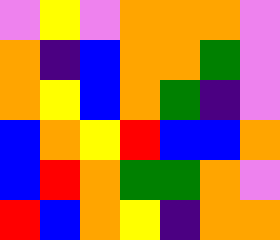[["violet", "yellow", "violet", "orange", "orange", "orange", "violet"], ["orange", "indigo", "blue", "orange", "orange", "green", "violet"], ["orange", "yellow", "blue", "orange", "green", "indigo", "violet"], ["blue", "orange", "yellow", "red", "blue", "blue", "orange"], ["blue", "red", "orange", "green", "green", "orange", "violet"], ["red", "blue", "orange", "yellow", "indigo", "orange", "orange"]]